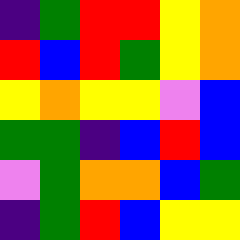[["indigo", "green", "red", "red", "yellow", "orange"], ["red", "blue", "red", "green", "yellow", "orange"], ["yellow", "orange", "yellow", "yellow", "violet", "blue"], ["green", "green", "indigo", "blue", "red", "blue"], ["violet", "green", "orange", "orange", "blue", "green"], ["indigo", "green", "red", "blue", "yellow", "yellow"]]